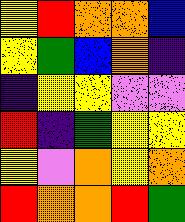[["yellow", "red", "orange", "orange", "blue"], ["yellow", "green", "blue", "orange", "indigo"], ["indigo", "yellow", "yellow", "violet", "violet"], ["red", "indigo", "green", "yellow", "yellow"], ["yellow", "violet", "orange", "yellow", "orange"], ["red", "orange", "orange", "red", "green"]]